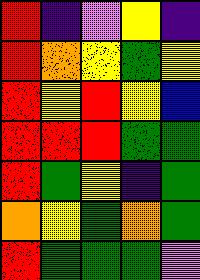[["red", "indigo", "violet", "yellow", "indigo"], ["red", "orange", "yellow", "green", "yellow"], ["red", "yellow", "red", "yellow", "blue"], ["red", "red", "red", "green", "green"], ["red", "green", "yellow", "indigo", "green"], ["orange", "yellow", "green", "orange", "green"], ["red", "green", "green", "green", "violet"]]